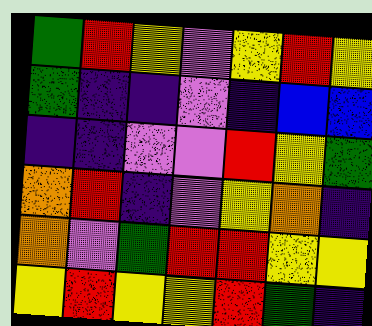[["green", "red", "yellow", "violet", "yellow", "red", "yellow"], ["green", "indigo", "indigo", "violet", "indigo", "blue", "blue"], ["indigo", "indigo", "violet", "violet", "red", "yellow", "green"], ["orange", "red", "indigo", "violet", "yellow", "orange", "indigo"], ["orange", "violet", "green", "red", "red", "yellow", "yellow"], ["yellow", "red", "yellow", "yellow", "red", "green", "indigo"]]